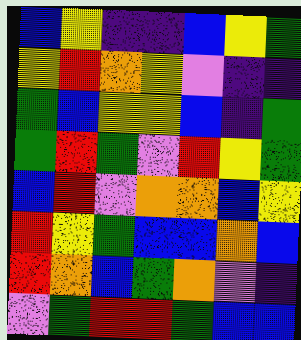[["blue", "yellow", "indigo", "indigo", "blue", "yellow", "green"], ["yellow", "red", "orange", "yellow", "violet", "indigo", "indigo"], ["green", "blue", "yellow", "yellow", "blue", "indigo", "green"], ["green", "red", "green", "violet", "red", "yellow", "green"], ["blue", "red", "violet", "orange", "orange", "blue", "yellow"], ["red", "yellow", "green", "blue", "blue", "orange", "blue"], ["red", "orange", "blue", "green", "orange", "violet", "indigo"], ["violet", "green", "red", "red", "green", "blue", "blue"]]